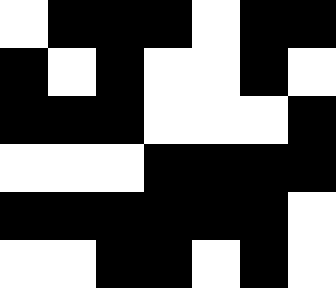[["white", "black", "black", "black", "white", "black", "black"], ["black", "white", "black", "white", "white", "black", "white"], ["black", "black", "black", "white", "white", "white", "black"], ["white", "white", "white", "black", "black", "black", "black"], ["black", "black", "black", "black", "black", "black", "white"], ["white", "white", "black", "black", "white", "black", "white"]]